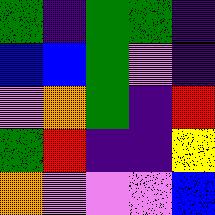[["green", "indigo", "green", "green", "indigo"], ["blue", "blue", "green", "violet", "indigo"], ["violet", "orange", "green", "indigo", "red"], ["green", "red", "indigo", "indigo", "yellow"], ["orange", "violet", "violet", "violet", "blue"]]